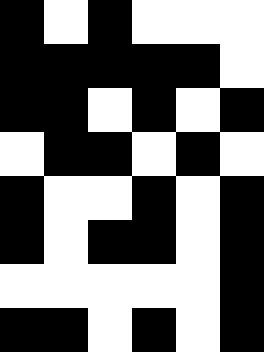[["black", "white", "black", "white", "white", "white"], ["black", "black", "black", "black", "black", "white"], ["black", "black", "white", "black", "white", "black"], ["white", "black", "black", "white", "black", "white"], ["black", "white", "white", "black", "white", "black"], ["black", "white", "black", "black", "white", "black"], ["white", "white", "white", "white", "white", "black"], ["black", "black", "white", "black", "white", "black"]]